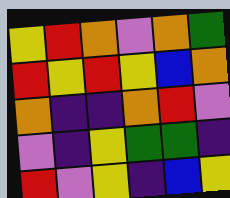[["yellow", "red", "orange", "violet", "orange", "green"], ["red", "yellow", "red", "yellow", "blue", "orange"], ["orange", "indigo", "indigo", "orange", "red", "violet"], ["violet", "indigo", "yellow", "green", "green", "indigo"], ["red", "violet", "yellow", "indigo", "blue", "yellow"]]